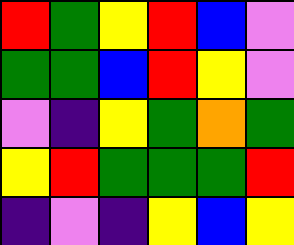[["red", "green", "yellow", "red", "blue", "violet"], ["green", "green", "blue", "red", "yellow", "violet"], ["violet", "indigo", "yellow", "green", "orange", "green"], ["yellow", "red", "green", "green", "green", "red"], ["indigo", "violet", "indigo", "yellow", "blue", "yellow"]]